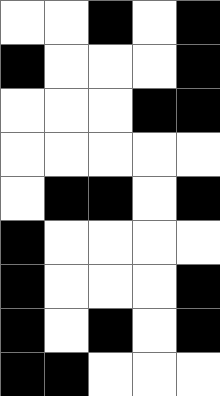[["white", "white", "black", "white", "black"], ["black", "white", "white", "white", "black"], ["white", "white", "white", "black", "black"], ["white", "white", "white", "white", "white"], ["white", "black", "black", "white", "black"], ["black", "white", "white", "white", "white"], ["black", "white", "white", "white", "black"], ["black", "white", "black", "white", "black"], ["black", "black", "white", "white", "white"]]